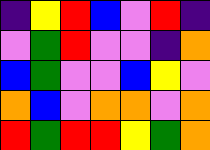[["indigo", "yellow", "red", "blue", "violet", "red", "indigo"], ["violet", "green", "red", "violet", "violet", "indigo", "orange"], ["blue", "green", "violet", "violet", "blue", "yellow", "violet"], ["orange", "blue", "violet", "orange", "orange", "violet", "orange"], ["red", "green", "red", "red", "yellow", "green", "orange"]]